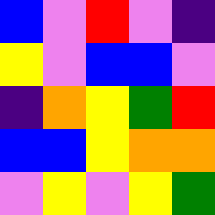[["blue", "violet", "red", "violet", "indigo"], ["yellow", "violet", "blue", "blue", "violet"], ["indigo", "orange", "yellow", "green", "red"], ["blue", "blue", "yellow", "orange", "orange"], ["violet", "yellow", "violet", "yellow", "green"]]